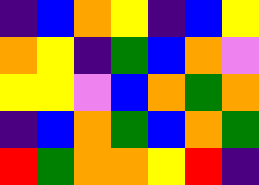[["indigo", "blue", "orange", "yellow", "indigo", "blue", "yellow"], ["orange", "yellow", "indigo", "green", "blue", "orange", "violet"], ["yellow", "yellow", "violet", "blue", "orange", "green", "orange"], ["indigo", "blue", "orange", "green", "blue", "orange", "green"], ["red", "green", "orange", "orange", "yellow", "red", "indigo"]]